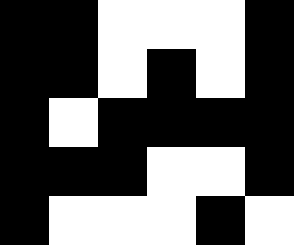[["black", "black", "white", "white", "white", "black"], ["black", "black", "white", "black", "white", "black"], ["black", "white", "black", "black", "black", "black"], ["black", "black", "black", "white", "white", "black"], ["black", "white", "white", "white", "black", "white"]]